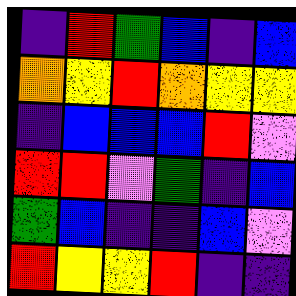[["indigo", "red", "green", "blue", "indigo", "blue"], ["orange", "yellow", "red", "orange", "yellow", "yellow"], ["indigo", "blue", "blue", "blue", "red", "violet"], ["red", "red", "violet", "green", "indigo", "blue"], ["green", "blue", "indigo", "indigo", "blue", "violet"], ["red", "yellow", "yellow", "red", "indigo", "indigo"]]